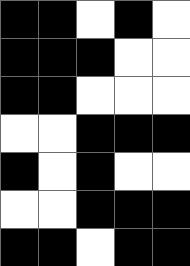[["black", "black", "white", "black", "white"], ["black", "black", "black", "white", "white"], ["black", "black", "white", "white", "white"], ["white", "white", "black", "black", "black"], ["black", "white", "black", "white", "white"], ["white", "white", "black", "black", "black"], ["black", "black", "white", "black", "black"]]